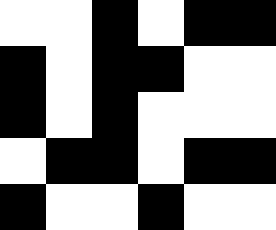[["white", "white", "black", "white", "black", "black"], ["black", "white", "black", "black", "white", "white"], ["black", "white", "black", "white", "white", "white"], ["white", "black", "black", "white", "black", "black"], ["black", "white", "white", "black", "white", "white"]]